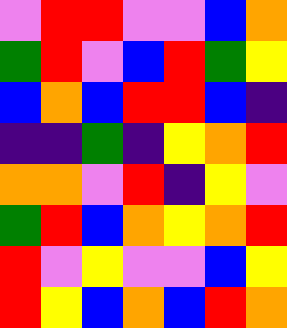[["violet", "red", "red", "violet", "violet", "blue", "orange"], ["green", "red", "violet", "blue", "red", "green", "yellow"], ["blue", "orange", "blue", "red", "red", "blue", "indigo"], ["indigo", "indigo", "green", "indigo", "yellow", "orange", "red"], ["orange", "orange", "violet", "red", "indigo", "yellow", "violet"], ["green", "red", "blue", "orange", "yellow", "orange", "red"], ["red", "violet", "yellow", "violet", "violet", "blue", "yellow"], ["red", "yellow", "blue", "orange", "blue", "red", "orange"]]